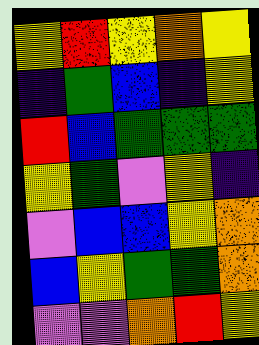[["yellow", "red", "yellow", "orange", "yellow"], ["indigo", "green", "blue", "indigo", "yellow"], ["red", "blue", "green", "green", "green"], ["yellow", "green", "violet", "yellow", "indigo"], ["violet", "blue", "blue", "yellow", "orange"], ["blue", "yellow", "green", "green", "orange"], ["violet", "violet", "orange", "red", "yellow"]]